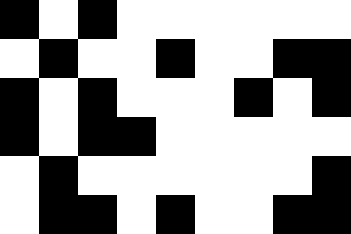[["black", "white", "black", "white", "white", "white", "white", "white", "white"], ["white", "black", "white", "white", "black", "white", "white", "black", "black"], ["black", "white", "black", "white", "white", "white", "black", "white", "black"], ["black", "white", "black", "black", "white", "white", "white", "white", "white"], ["white", "black", "white", "white", "white", "white", "white", "white", "black"], ["white", "black", "black", "white", "black", "white", "white", "black", "black"]]